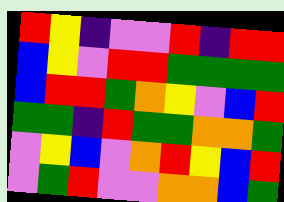[["red", "yellow", "indigo", "violet", "violet", "red", "indigo", "red", "red"], ["blue", "yellow", "violet", "red", "red", "green", "green", "green", "green"], ["blue", "red", "red", "green", "orange", "yellow", "violet", "blue", "red"], ["green", "green", "indigo", "red", "green", "green", "orange", "orange", "green"], ["violet", "yellow", "blue", "violet", "orange", "red", "yellow", "blue", "red"], ["violet", "green", "red", "violet", "violet", "orange", "orange", "blue", "green"]]